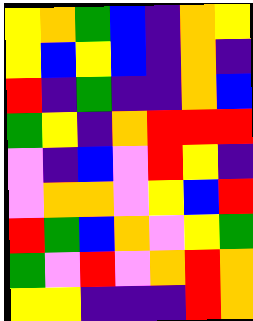[["yellow", "orange", "green", "blue", "indigo", "orange", "yellow"], ["yellow", "blue", "yellow", "blue", "indigo", "orange", "indigo"], ["red", "indigo", "green", "indigo", "indigo", "orange", "blue"], ["green", "yellow", "indigo", "orange", "red", "red", "red"], ["violet", "indigo", "blue", "violet", "red", "yellow", "indigo"], ["violet", "orange", "orange", "violet", "yellow", "blue", "red"], ["red", "green", "blue", "orange", "violet", "yellow", "green"], ["green", "violet", "red", "violet", "orange", "red", "orange"], ["yellow", "yellow", "indigo", "indigo", "indigo", "red", "orange"]]